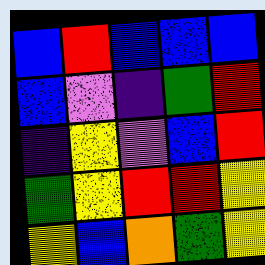[["blue", "red", "blue", "blue", "blue"], ["blue", "violet", "indigo", "green", "red"], ["indigo", "yellow", "violet", "blue", "red"], ["green", "yellow", "red", "red", "yellow"], ["yellow", "blue", "orange", "green", "yellow"]]